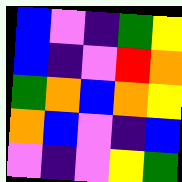[["blue", "violet", "indigo", "green", "yellow"], ["blue", "indigo", "violet", "red", "orange"], ["green", "orange", "blue", "orange", "yellow"], ["orange", "blue", "violet", "indigo", "blue"], ["violet", "indigo", "violet", "yellow", "green"]]